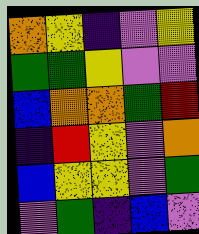[["orange", "yellow", "indigo", "violet", "yellow"], ["green", "green", "yellow", "violet", "violet"], ["blue", "orange", "orange", "green", "red"], ["indigo", "red", "yellow", "violet", "orange"], ["blue", "yellow", "yellow", "violet", "green"], ["violet", "green", "indigo", "blue", "violet"]]